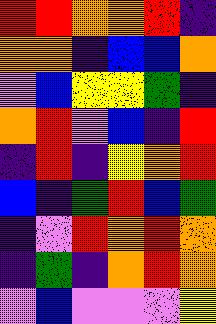[["red", "red", "orange", "orange", "red", "indigo"], ["orange", "orange", "indigo", "blue", "blue", "orange"], ["violet", "blue", "yellow", "yellow", "green", "indigo"], ["orange", "red", "violet", "blue", "indigo", "red"], ["indigo", "red", "indigo", "yellow", "orange", "red"], ["blue", "indigo", "green", "red", "blue", "green"], ["indigo", "violet", "red", "orange", "red", "orange"], ["indigo", "green", "indigo", "orange", "red", "orange"], ["violet", "blue", "violet", "violet", "violet", "yellow"]]